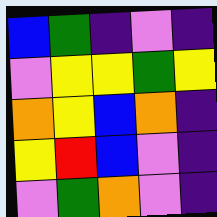[["blue", "green", "indigo", "violet", "indigo"], ["violet", "yellow", "yellow", "green", "yellow"], ["orange", "yellow", "blue", "orange", "indigo"], ["yellow", "red", "blue", "violet", "indigo"], ["violet", "green", "orange", "violet", "indigo"]]